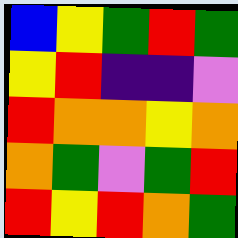[["blue", "yellow", "green", "red", "green"], ["yellow", "red", "indigo", "indigo", "violet"], ["red", "orange", "orange", "yellow", "orange"], ["orange", "green", "violet", "green", "red"], ["red", "yellow", "red", "orange", "green"]]